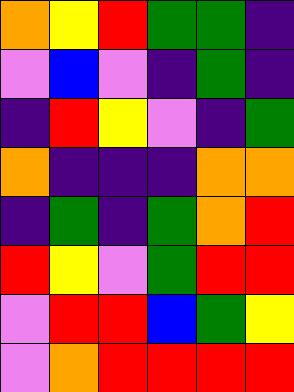[["orange", "yellow", "red", "green", "green", "indigo"], ["violet", "blue", "violet", "indigo", "green", "indigo"], ["indigo", "red", "yellow", "violet", "indigo", "green"], ["orange", "indigo", "indigo", "indigo", "orange", "orange"], ["indigo", "green", "indigo", "green", "orange", "red"], ["red", "yellow", "violet", "green", "red", "red"], ["violet", "red", "red", "blue", "green", "yellow"], ["violet", "orange", "red", "red", "red", "red"]]